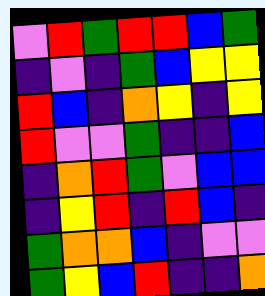[["violet", "red", "green", "red", "red", "blue", "green"], ["indigo", "violet", "indigo", "green", "blue", "yellow", "yellow"], ["red", "blue", "indigo", "orange", "yellow", "indigo", "yellow"], ["red", "violet", "violet", "green", "indigo", "indigo", "blue"], ["indigo", "orange", "red", "green", "violet", "blue", "blue"], ["indigo", "yellow", "red", "indigo", "red", "blue", "indigo"], ["green", "orange", "orange", "blue", "indigo", "violet", "violet"], ["green", "yellow", "blue", "red", "indigo", "indigo", "orange"]]